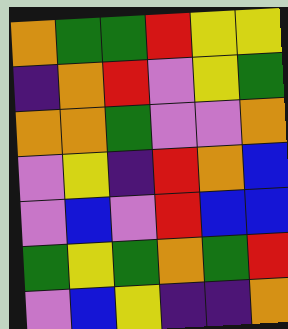[["orange", "green", "green", "red", "yellow", "yellow"], ["indigo", "orange", "red", "violet", "yellow", "green"], ["orange", "orange", "green", "violet", "violet", "orange"], ["violet", "yellow", "indigo", "red", "orange", "blue"], ["violet", "blue", "violet", "red", "blue", "blue"], ["green", "yellow", "green", "orange", "green", "red"], ["violet", "blue", "yellow", "indigo", "indigo", "orange"]]